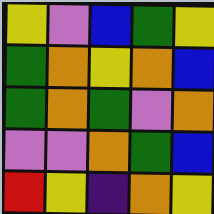[["yellow", "violet", "blue", "green", "yellow"], ["green", "orange", "yellow", "orange", "blue"], ["green", "orange", "green", "violet", "orange"], ["violet", "violet", "orange", "green", "blue"], ["red", "yellow", "indigo", "orange", "yellow"]]